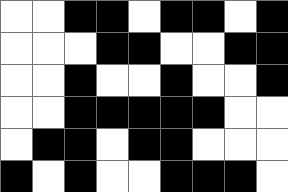[["white", "white", "black", "black", "white", "black", "black", "white", "black"], ["white", "white", "white", "black", "black", "white", "white", "black", "black"], ["white", "white", "black", "white", "white", "black", "white", "white", "black"], ["white", "white", "black", "black", "black", "black", "black", "white", "white"], ["white", "black", "black", "white", "black", "black", "white", "white", "white"], ["black", "white", "black", "white", "white", "black", "black", "black", "white"]]